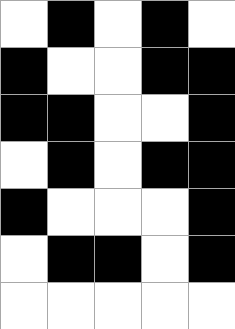[["white", "black", "white", "black", "white"], ["black", "white", "white", "black", "black"], ["black", "black", "white", "white", "black"], ["white", "black", "white", "black", "black"], ["black", "white", "white", "white", "black"], ["white", "black", "black", "white", "black"], ["white", "white", "white", "white", "white"]]